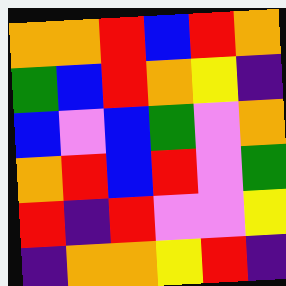[["orange", "orange", "red", "blue", "red", "orange"], ["green", "blue", "red", "orange", "yellow", "indigo"], ["blue", "violet", "blue", "green", "violet", "orange"], ["orange", "red", "blue", "red", "violet", "green"], ["red", "indigo", "red", "violet", "violet", "yellow"], ["indigo", "orange", "orange", "yellow", "red", "indigo"]]